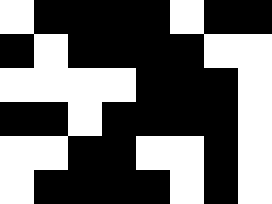[["white", "black", "black", "black", "black", "white", "black", "black"], ["black", "white", "black", "black", "black", "black", "white", "white"], ["white", "white", "white", "white", "black", "black", "black", "white"], ["black", "black", "white", "black", "black", "black", "black", "white"], ["white", "white", "black", "black", "white", "white", "black", "white"], ["white", "black", "black", "black", "black", "white", "black", "white"]]